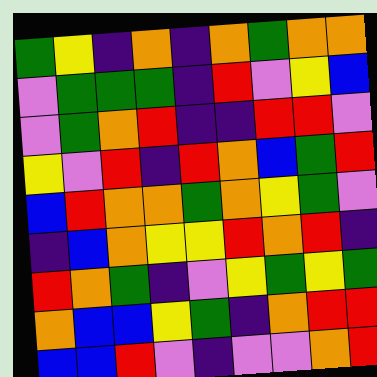[["green", "yellow", "indigo", "orange", "indigo", "orange", "green", "orange", "orange"], ["violet", "green", "green", "green", "indigo", "red", "violet", "yellow", "blue"], ["violet", "green", "orange", "red", "indigo", "indigo", "red", "red", "violet"], ["yellow", "violet", "red", "indigo", "red", "orange", "blue", "green", "red"], ["blue", "red", "orange", "orange", "green", "orange", "yellow", "green", "violet"], ["indigo", "blue", "orange", "yellow", "yellow", "red", "orange", "red", "indigo"], ["red", "orange", "green", "indigo", "violet", "yellow", "green", "yellow", "green"], ["orange", "blue", "blue", "yellow", "green", "indigo", "orange", "red", "red"], ["blue", "blue", "red", "violet", "indigo", "violet", "violet", "orange", "red"]]